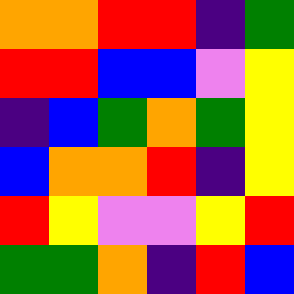[["orange", "orange", "red", "red", "indigo", "green"], ["red", "red", "blue", "blue", "violet", "yellow"], ["indigo", "blue", "green", "orange", "green", "yellow"], ["blue", "orange", "orange", "red", "indigo", "yellow"], ["red", "yellow", "violet", "violet", "yellow", "red"], ["green", "green", "orange", "indigo", "red", "blue"]]